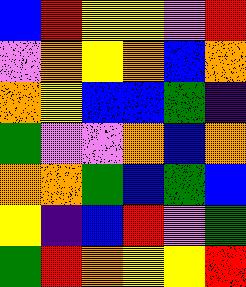[["blue", "red", "yellow", "yellow", "violet", "red"], ["violet", "orange", "yellow", "orange", "blue", "orange"], ["orange", "yellow", "blue", "blue", "green", "indigo"], ["green", "violet", "violet", "orange", "blue", "orange"], ["orange", "orange", "green", "blue", "green", "blue"], ["yellow", "indigo", "blue", "red", "violet", "green"], ["green", "red", "orange", "yellow", "yellow", "red"]]